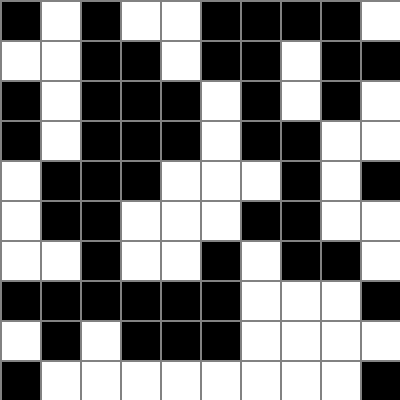[["black", "white", "black", "white", "white", "black", "black", "black", "black", "white"], ["white", "white", "black", "black", "white", "black", "black", "white", "black", "black"], ["black", "white", "black", "black", "black", "white", "black", "white", "black", "white"], ["black", "white", "black", "black", "black", "white", "black", "black", "white", "white"], ["white", "black", "black", "black", "white", "white", "white", "black", "white", "black"], ["white", "black", "black", "white", "white", "white", "black", "black", "white", "white"], ["white", "white", "black", "white", "white", "black", "white", "black", "black", "white"], ["black", "black", "black", "black", "black", "black", "white", "white", "white", "black"], ["white", "black", "white", "black", "black", "black", "white", "white", "white", "white"], ["black", "white", "white", "white", "white", "white", "white", "white", "white", "black"]]